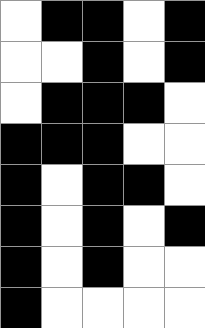[["white", "black", "black", "white", "black"], ["white", "white", "black", "white", "black"], ["white", "black", "black", "black", "white"], ["black", "black", "black", "white", "white"], ["black", "white", "black", "black", "white"], ["black", "white", "black", "white", "black"], ["black", "white", "black", "white", "white"], ["black", "white", "white", "white", "white"]]